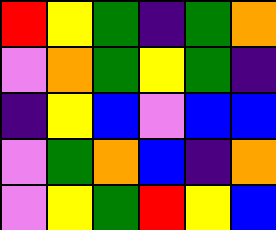[["red", "yellow", "green", "indigo", "green", "orange"], ["violet", "orange", "green", "yellow", "green", "indigo"], ["indigo", "yellow", "blue", "violet", "blue", "blue"], ["violet", "green", "orange", "blue", "indigo", "orange"], ["violet", "yellow", "green", "red", "yellow", "blue"]]